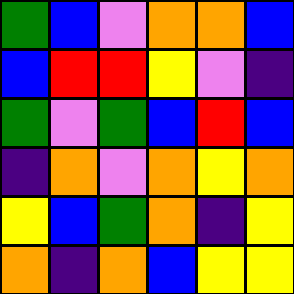[["green", "blue", "violet", "orange", "orange", "blue"], ["blue", "red", "red", "yellow", "violet", "indigo"], ["green", "violet", "green", "blue", "red", "blue"], ["indigo", "orange", "violet", "orange", "yellow", "orange"], ["yellow", "blue", "green", "orange", "indigo", "yellow"], ["orange", "indigo", "orange", "blue", "yellow", "yellow"]]